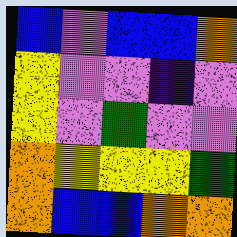[["blue", "violet", "blue", "blue", "orange"], ["yellow", "violet", "violet", "indigo", "violet"], ["yellow", "violet", "green", "violet", "violet"], ["orange", "yellow", "yellow", "yellow", "green"], ["orange", "blue", "blue", "orange", "orange"]]